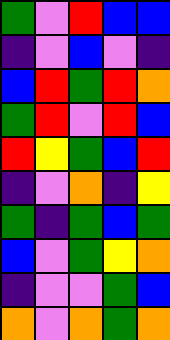[["green", "violet", "red", "blue", "blue"], ["indigo", "violet", "blue", "violet", "indigo"], ["blue", "red", "green", "red", "orange"], ["green", "red", "violet", "red", "blue"], ["red", "yellow", "green", "blue", "red"], ["indigo", "violet", "orange", "indigo", "yellow"], ["green", "indigo", "green", "blue", "green"], ["blue", "violet", "green", "yellow", "orange"], ["indigo", "violet", "violet", "green", "blue"], ["orange", "violet", "orange", "green", "orange"]]